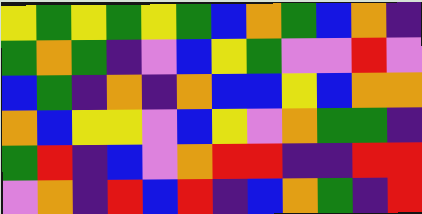[["yellow", "green", "yellow", "green", "yellow", "green", "blue", "orange", "green", "blue", "orange", "indigo"], ["green", "orange", "green", "indigo", "violet", "blue", "yellow", "green", "violet", "violet", "red", "violet"], ["blue", "green", "indigo", "orange", "indigo", "orange", "blue", "blue", "yellow", "blue", "orange", "orange"], ["orange", "blue", "yellow", "yellow", "violet", "blue", "yellow", "violet", "orange", "green", "green", "indigo"], ["green", "red", "indigo", "blue", "violet", "orange", "red", "red", "indigo", "indigo", "red", "red"], ["violet", "orange", "indigo", "red", "blue", "red", "indigo", "blue", "orange", "green", "indigo", "red"]]